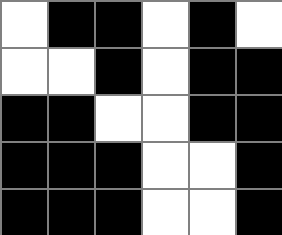[["white", "black", "black", "white", "black", "white"], ["white", "white", "black", "white", "black", "black"], ["black", "black", "white", "white", "black", "black"], ["black", "black", "black", "white", "white", "black"], ["black", "black", "black", "white", "white", "black"]]